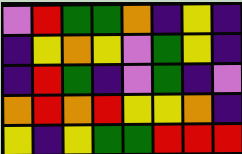[["violet", "red", "green", "green", "orange", "indigo", "yellow", "indigo"], ["indigo", "yellow", "orange", "yellow", "violet", "green", "yellow", "indigo"], ["indigo", "red", "green", "indigo", "violet", "green", "indigo", "violet"], ["orange", "red", "orange", "red", "yellow", "yellow", "orange", "indigo"], ["yellow", "indigo", "yellow", "green", "green", "red", "red", "red"]]